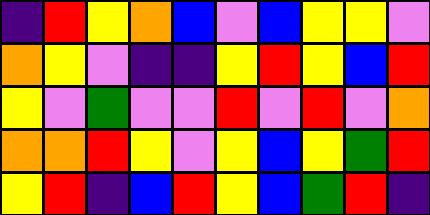[["indigo", "red", "yellow", "orange", "blue", "violet", "blue", "yellow", "yellow", "violet"], ["orange", "yellow", "violet", "indigo", "indigo", "yellow", "red", "yellow", "blue", "red"], ["yellow", "violet", "green", "violet", "violet", "red", "violet", "red", "violet", "orange"], ["orange", "orange", "red", "yellow", "violet", "yellow", "blue", "yellow", "green", "red"], ["yellow", "red", "indigo", "blue", "red", "yellow", "blue", "green", "red", "indigo"]]